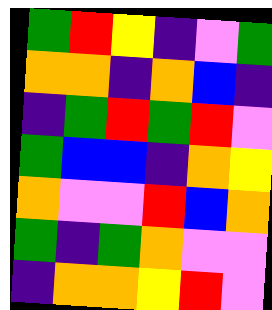[["green", "red", "yellow", "indigo", "violet", "green"], ["orange", "orange", "indigo", "orange", "blue", "indigo"], ["indigo", "green", "red", "green", "red", "violet"], ["green", "blue", "blue", "indigo", "orange", "yellow"], ["orange", "violet", "violet", "red", "blue", "orange"], ["green", "indigo", "green", "orange", "violet", "violet"], ["indigo", "orange", "orange", "yellow", "red", "violet"]]